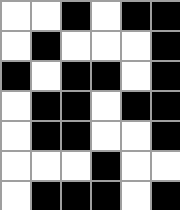[["white", "white", "black", "white", "black", "black"], ["white", "black", "white", "white", "white", "black"], ["black", "white", "black", "black", "white", "black"], ["white", "black", "black", "white", "black", "black"], ["white", "black", "black", "white", "white", "black"], ["white", "white", "white", "black", "white", "white"], ["white", "black", "black", "black", "white", "black"]]